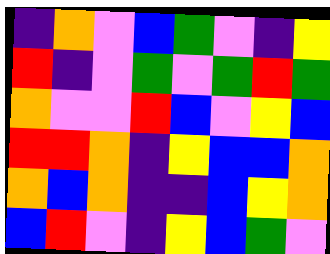[["indigo", "orange", "violet", "blue", "green", "violet", "indigo", "yellow"], ["red", "indigo", "violet", "green", "violet", "green", "red", "green"], ["orange", "violet", "violet", "red", "blue", "violet", "yellow", "blue"], ["red", "red", "orange", "indigo", "yellow", "blue", "blue", "orange"], ["orange", "blue", "orange", "indigo", "indigo", "blue", "yellow", "orange"], ["blue", "red", "violet", "indigo", "yellow", "blue", "green", "violet"]]